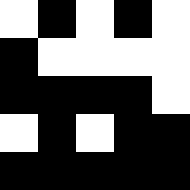[["white", "black", "white", "black", "white"], ["black", "white", "white", "white", "white"], ["black", "black", "black", "black", "white"], ["white", "black", "white", "black", "black"], ["black", "black", "black", "black", "black"]]